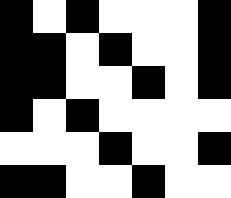[["black", "white", "black", "white", "white", "white", "black"], ["black", "black", "white", "black", "white", "white", "black"], ["black", "black", "white", "white", "black", "white", "black"], ["black", "white", "black", "white", "white", "white", "white"], ["white", "white", "white", "black", "white", "white", "black"], ["black", "black", "white", "white", "black", "white", "white"]]